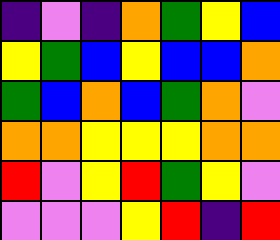[["indigo", "violet", "indigo", "orange", "green", "yellow", "blue"], ["yellow", "green", "blue", "yellow", "blue", "blue", "orange"], ["green", "blue", "orange", "blue", "green", "orange", "violet"], ["orange", "orange", "yellow", "yellow", "yellow", "orange", "orange"], ["red", "violet", "yellow", "red", "green", "yellow", "violet"], ["violet", "violet", "violet", "yellow", "red", "indigo", "red"]]